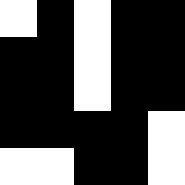[["white", "black", "white", "black", "black"], ["black", "black", "white", "black", "black"], ["black", "black", "white", "black", "black"], ["black", "black", "black", "black", "white"], ["white", "white", "black", "black", "white"]]